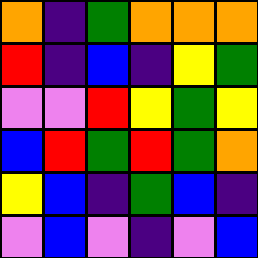[["orange", "indigo", "green", "orange", "orange", "orange"], ["red", "indigo", "blue", "indigo", "yellow", "green"], ["violet", "violet", "red", "yellow", "green", "yellow"], ["blue", "red", "green", "red", "green", "orange"], ["yellow", "blue", "indigo", "green", "blue", "indigo"], ["violet", "blue", "violet", "indigo", "violet", "blue"]]